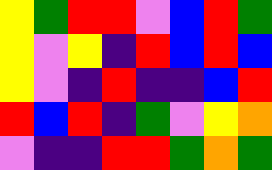[["yellow", "green", "red", "red", "violet", "blue", "red", "green"], ["yellow", "violet", "yellow", "indigo", "red", "blue", "red", "blue"], ["yellow", "violet", "indigo", "red", "indigo", "indigo", "blue", "red"], ["red", "blue", "red", "indigo", "green", "violet", "yellow", "orange"], ["violet", "indigo", "indigo", "red", "red", "green", "orange", "green"]]